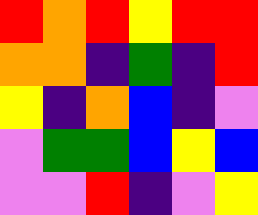[["red", "orange", "red", "yellow", "red", "red"], ["orange", "orange", "indigo", "green", "indigo", "red"], ["yellow", "indigo", "orange", "blue", "indigo", "violet"], ["violet", "green", "green", "blue", "yellow", "blue"], ["violet", "violet", "red", "indigo", "violet", "yellow"]]